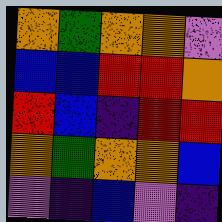[["orange", "green", "orange", "orange", "violet"], ["blue", "blue", "red", "red", "orange"], ["red", "blue", "indigo", "red", "red"], ["orange", "green", "orange", "orange", "blue"], ["violet", "indigo", "blue", "violet", "indigo"]]